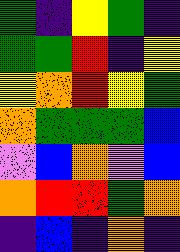[["green", "indigo", "yellow", "green", "indigo"], ["green", "green", "red", "indigo", "yellow"], ["yellow", "orange", "red", "yellow", "green"], ["orange", "green", "green", "green", "blue"], ["violet", "blue", "orange", "violet", "blue"], ["orange", "red", "red", "green", "orange"], ["indigo", "blue", "indigo", "orange", "indigo"]]